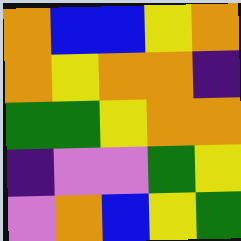[["orange", "blue", "blue", "yellow", "orange"], ["orange", "yellow", "orange", "orange", "indigo"], ["green", "green", "yellow", "orange", "orange"], ["indigo", "violet", "violet", "green", "yellow"], ["violet", "orange", "blue", "yellow", "green"]]